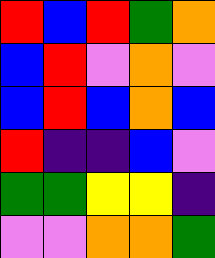[["red", "blue", "red", "green", "orange"], ["blue", "red", "violet", "orange", "violet"], ["blue", "red", "blue", "orange", "blue"], ["red", "indigo", "indigo", "blue", "violet"], ["green", "green", "yellow", "yellow", "indigo"], ["violet", "violet", "orange", "orange", "green"]]